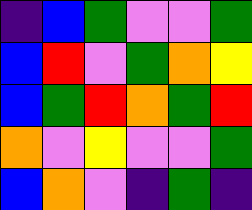[["indigo", "blue", "green", "violet", "violet", "green"], ["blue", "red", "violet", "green", "orange", "yellow"], ["blue", "green", "red", "orange", "green", "red"], ["orange", "violet", "yellow", "violet", "violet", "green"], ["blue", "orange", "violet", "indigo", "green", "indigo"]]